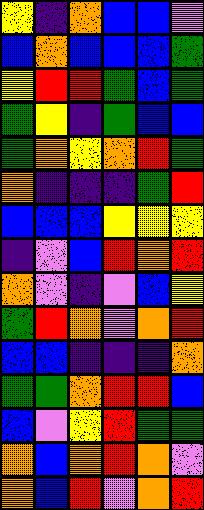[["yellow", "indigo", "orange", "blue", "blue", "violet"], ["blue", "orange", "blue", "blue", "blue", "green"], ["yellow", "red", "red", "green", "blue", "green"], ["green", "yellow", "indigo", "green", "blue", "blue"], ["green", "orange", "yellow", "orange", "red", "green"], ["orange", "indigo", "indigo", "indigo", "green", "red"], ["blue", "blue", "blue", "yellow", "yellow", "yellow"], ["indigo", "violet", "blue", "red", "orange", "red"], ["orange", "violet", "indigo", "violet", "blue", "yellow"], ["green", "red", "orange", "violet", "orange", "red"], ["blue", "blue", "indigo", "indigo", "indigo", "orange"], ["green", "green", "orange", "red", "red", "blue"], ["blue", "violet", "yellow", "red", "green", "green"], ["orange", "blue", "orange", "red", "orange", "violet"], ["orange", "blue", "red", "violet", "orange", "red"]]